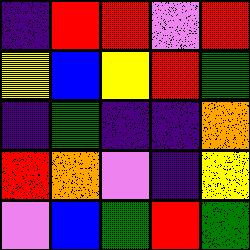[["indigo", "red", "red", "violet", "red"], ["yellow", "blue", "yellow", "red", "green"], ["indigo", "green", "indigo", "indigo", "orange"], ["red", "orange", "violet", "indigo", "yellow"], ["violet", "blue", "green", "red", "green"]]